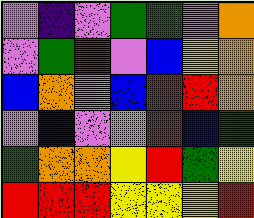[["violet", "indigo", "violet", "green", "green", "violet", "orange"], ["violet", "green", "red", "violet", "blue", "yellow", "orange"], ["blue", "orange", "violet", "blue", "red", "red", "orange"], ["violet", "indigo", "violet", "violet", "red", "blue", "green"], ["green", "orange", "orange", "yellow", "red", "green", "yellow"], ["red", "red", "red", "yellow", "yellow", "yellow", "red"]]